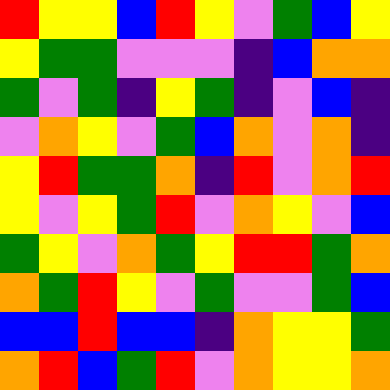[["red", "yellow", "yellow", "blue", "red", "yellow", "violet", "green", "blue", "yellow"], ["yellow", "green", "green", "violet", "violet", "violet", "indigo", "blue", "orange", "orange"], ["green", "violet", "green", "indigo", "yellow", "green", "indigo", "violet", "blue", "indigo"], ["violet", "orange", "yellow", "violet", "green", "blue", "orange", "violet", "orange", "indigo"], ["yellow", "red", "green", "green", "orange", "indigo", "red", "violet", "orange", "red"], ["yellow", "violet", "yellow", "green", "red", "violet", "orange", "yellow", "violet", "blue"], ["green", "yellow", "violet", "orange", "green", "yellow", "red", "red", "green", "orange"], ["orange", "green", "red", "yellow", "violet", "green", "violet", "violet", "green", "blue"], ["blue", "blue", "red", "blue", "blue", "indigo", "orange", "yellow", "yellow", "green"], ["orange", "red", "blue", "green", "red", "violet", "orange", "yellow", "yellow", "orange"]]